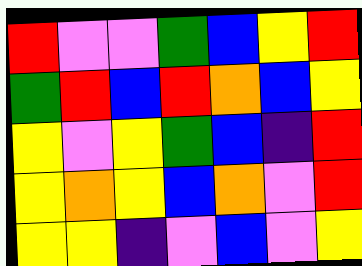[["red", "violet", "violet", "green", "blue", "yellow", "red"], ["green", "red", "blue", "red", "orange", "blue", "yellow"], ["yellow", "violet", "yellow", "green", "blue", "indigo", "red"], ["yellow", "orange", "yellow", "blue", "orange", "violet", "red"], ["yellow", "yellow", "indigo", "violet", "blue", "violet", "yellow"]]